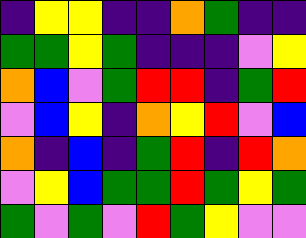[["indigo", "yellow", "yellow", "indigo", "indigo", "orange", "green", "indigo", "indigo"], ["green", "green", "yellow", "green", "indigo", "indigo", "indigo", "violet", "yellow"], ["orange", "blue", "violet", "green", "red", "red", "indigo", "green", "red"], ["violet", "blue", "yellow", "indigo", "orange", "yellow", "red", "violet", "blue"], ["orange", "indigo", "blue", "indigo", "green", "red", "indigo", "red", "orange"], ["violet", "yellow", "blue", "green", "green", "red", "green", "yellow", "green"], ["green", "violet", "green", "violet", "red", "green", "yellow", "violet", "violet"]]